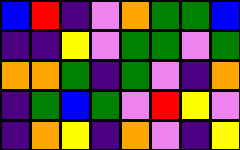[["blue", "red", "indigo", "violet", "orange", "green", "green", "blue"], ["indigo", "indigo", "yellow", "violet", "green", "green", "violet", "green"], ["orange", "orange", "green", "indigo", "green", "violet", "indigo", "orange"], ["indigo", "green", "blue", "green", "violet", "red", "yellow", "violet"], ["indigo", "orange", "yellow", "indigo", "orange", "violet", "indigo", "yellow"]]